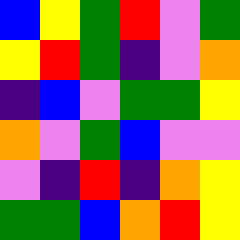[["blue", "yellow", "green", "red", "violet", "green"], ["yellow", "red", "green", "indigo", "violet", "orange"], ["indigo", "blue", "violet", "green", "green", "yellow"], ["orange", "violet", "green", "blue", "violet", "violet"], ["violet", "indigo", "red", "indigo", "orange", "yellow"], ["green", "green", "blue", "orange", "red", "yellow"]]